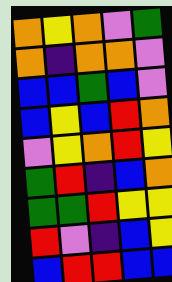[["orange", "yellow", "orange", "violet", "green"], ["orange", "indigo", "orange", "orange", "violet"], ["blue", "blue", "green", "blue", "violet"], ["blue", "yellow", "blue", "red", "orange"], ["violet", "yellow", "orange", "red", "yellow"], ["green", "red", "indigo", "blue", "orange"], ["green", "green", "red", "yellow", "yellow"], ["red", "violet", "indigo", "blue", "yellow"], ["blue", "red", "red", "blue", "blue"]]